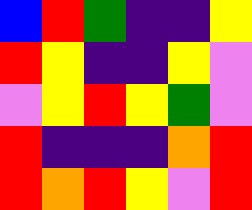[["blue", "red", "green", "indigo", "indigo", "yellow"], ["red", "yellow", "indigo", "indigo", "yellow", "violet"], ["violet", "yellow", "red", "yellow", "green", "violet"], ["red", "indigo", "indigo", "indigo", "orange", "red"], ["red", "orange", "red", "yellow", "violet", "red"]]